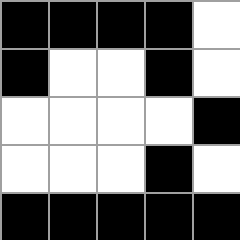[["black", "black", "black", "black", "white"], ["black", "white", "white", "black", "white"], ["white", "white", "white", "white", "black"], ["white", "white", "white", "black", "white"], ["black", "black", "black", "black", "black"]]